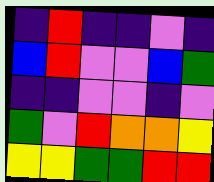[["indigo", "red", "indigo", "indigo", "violet", "indigo"], ["blue", "red", "violet", "violet", "blue", "green"], ["indigo", "indigo", "violet", "violet", "indigo", "violet"], ["green", "violet", "red", "orange", "orange", "yellow"], ["yellow", "yellow", "green", "green", "red", "red"]]